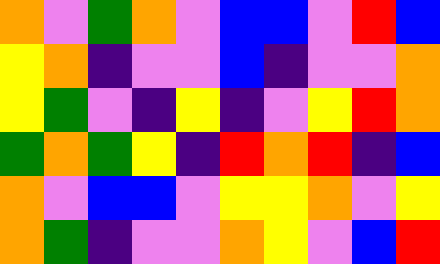[["orange", "violet", "green", "orange", "violet", "blue", "blue", "violet", "red", "blue"], ["yellow", "orange", "indigo", "violet", "violet", "blue", "indigo", "violet", "violet", "orange"], ["yellow", "green", "violet", "indigo", "yellow", "indigo", "violet", "yellow", "red", "orange"], ["green", "orange", "green", "yellow", "indigo", "red", "orange", "red", "indigo", "blue"], ["orange", "violet", "blue", "blue", "violet", "yellow", "yellow", "orange", "violet", "yellow"], ["orange", "green", "indigo", "violet", "violet", "orange", "yellow", "violet", "blue", "red"]]